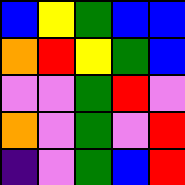[["blue", "yellow", "green", "blue", "blue"], ["orange", "red", "yellow", "green", "blue"], ["violet", "violet", "green", "red", "violet"], ["orange", "violet", "green", "violet", "red"], ["indigo", "violet", "green", "blue", "red"]]